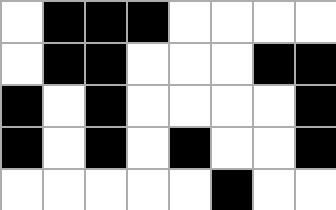[["white", "black", "black", "black", "white", "white", "white", "white"], ["white", "black", "black", "white", "white", "white", "black", "black"], ["black", "white", "black", "white", "white", "white", "white", "black"], ["black", "white", "black", "white", "black", "white", "white", "black"], ["white", "white", "white", "white", "white", "black", "white", "white"]]